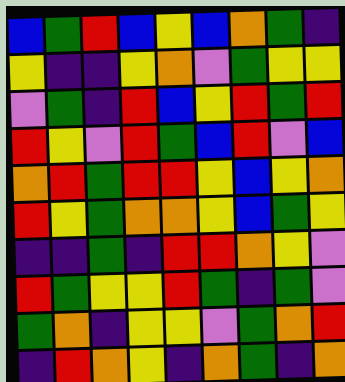[["blue", "green", "red", "blue", "yellow", "blue", "orange", "green", "indigo"], ["yellow", "indigo", "indigo", "yellow", "orange", "violet", "green", "yellow", "yellow"], ["violet", "green", "indigo", "red", "blue", "yellow", "red", "green", "red"], ["red", "yellow", "violet", "red", "green", "blue", "red", "violet", "blue"], ["orange", "red", "green", "red", "red", "yellow", "blue", "yellow", "orange"], ["red", "yellow", "green", "orange", "orange", "yellow", "blue", "green", "yellow"], ["indigo", "indigo", "green", "indigo", "red", "red", "orange", "yellow", "violet"], ["red", "green", "yellow", "yellow", "red", "green", "indigo", "green", "violet"], ["green", "orange", "indigo", "yellow", "yellow", "violet", "green", "orange", "red"], ["indigo", "red", "orange", "yellow", "indigo", "orange", "green", "indigo", "orange"]]